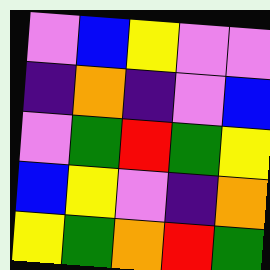[["violet", "blue", "yellow", "violet", "violet"], ["indigo", "orange", "indigo", "violet", "blue"], ["violet", "green", "red", "green", "yellow"], ["blue", "yellow", "violet", "indigo", "orange"], ["yellow", "green", "orange", "red", "green"]]